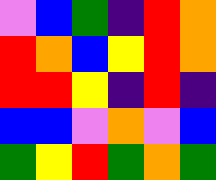[["violet", "blue", "green", "indigo", "red", "orange"], ["red", "orange", "blue", "yellow", "red", "orange"], ["red", "red", "yellow", "indigo", "red", "indigo"], ["blue", "blue", "violet", "orange", "violet", "blue"], ["green", "yellow", "red", "green", "orange", "green"]]